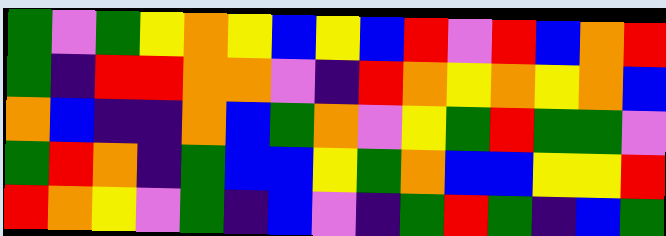[["green", "violet", "green", "yellow", "orange", "yellow", "blue", "yellow", "blue", "red", "violet", "red", "blue", "orange", "red"], ["green", "indigo", "red", "red", "orange", "orange", "violet", "indigo", "red", "orange", "yellow", "orange", "yellow", "orange", "blue"], ["orange", "blue", "indigo", "indigo", "orange", "blue", "green", "orange", "violet", "yellow", "green", "red", "green", "green", "violet"], ["green", "red", "orange", "indigo", "green", "blue", "blue", "yellow", "green", "orange", "blue", "blue", "yellow", "yellow", "red"], ["red", "orange", "yellow", "violet", "green", "indigo", "blue", "violet", "indigo", "green", "red", "green", "indigo", "blue", "green"]]